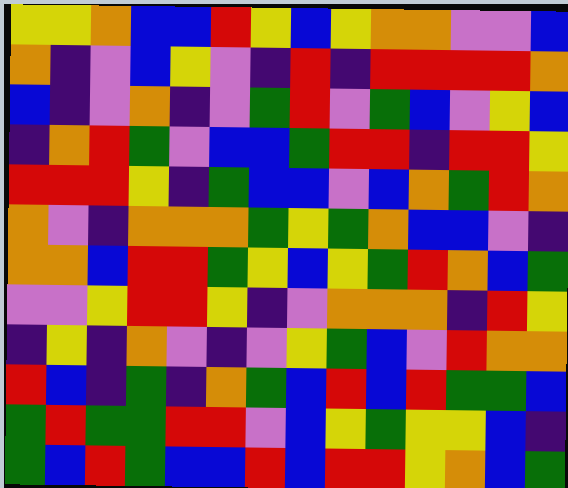[["yellow", "yellow", "orange", "blue", "blue", "red", "yellow", "blue", "yellow", "orange", "orange", "violet", "violet", "blue"], ["orange", "indigo", "violet", "blue", "yellow", "violet", "indigo", "red", "indigo", "red", "red", "red", "red", "orange"], ["blue", "indigo", "violet", "orange", "indigo", "violet", "green", "red", "violet", "green", "blue", "violet", "yellow", "blue"], ["indigo", "orange", "red", "green", "violet", "blue", "blue", "green", "red", "red", "indigo", "red", "red", "yellow"], ["red", "red", "red", "yellow", "indigo", "green", "blue", "blue", "violet", "blue", "orange", "green", "red", "orange"], ["orange", "violet", "indigo", "orange", "orange", "orange", "green", "yellow", "green", "orange", "blue", "blue", "violet", "indigo"], ["orange", "orange", "blue", "red", "red", "green", "yellow", "blue", "yellow", "green", "red", "orange", "blue", "green"], ["violet", "violet", "yellow", "red", "red", "yellow", "indigo", "violet", "orange", "orange", "orange", "indigo", "red", "yellow"], ["indigo", "yellow", "indigo", "orange", "violet", "indigo", "violet", "yellow", "green", "blue", "violet", "red", "orange", "orange"], ["red", "blue", "indigo", "green", "indigo", "orange", "green", "blue", "red", "blue", "red", "green", "green", "blue"], ["green", "red", "green", "green", "red", "red", "violet", "blue", "yellow", "green", "yellow", "yellow", "blue", "indigo"], ["green", "blue", "red", "green", "blue", "blue", "red", "blue", "red", "red", "yellow", "orange", "blue", "green"]]